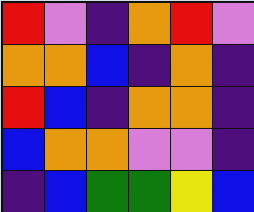[["red", "violet", "indigo", "orange", "red", "violet"], ["orange", "orange", "blue", "indigo", "orange", "indigo"], ["red", "blue", "indigo", "orange", "orange", "indigo"], ["blue", "orange", "orange", "violet", "violet", "indigo"], ["indigo", "blue", "green", "green", "yellow", "blue"]]